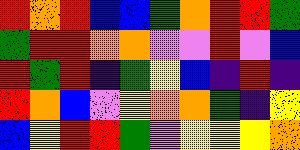[["red", "orange", "red", "blue", "blue", "green", "orange", "red", "red", "green"], ["green", "red", "red", "orange", "orange", "violet", "violet", "red", "violet", "blue"], ["red", "green", "red", "indigo", "green", "yellow", "blue", "indigo", "red", "indigo"], ["red", "orange", "blue", "violet", "yellow", "orange", "orange", "green", "indigo", "yellow"], ["blue", "yellow", "red", "red", "green", "violet", "yellow", "yellow", "yellow", "orange"]]